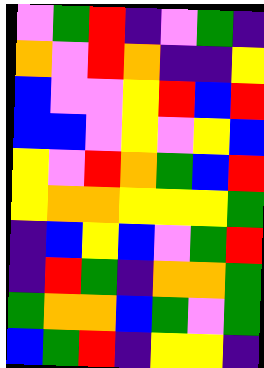[["violet", "green", "red", "indigo", "violet", "green", "indigo"], ["orange", "violet", "red", "orange", "indigo", "indigo", "yellow"], ["blue", "violet", "violet", "yellow", "red", "blue", "red"], ["blue", "blue", "violet", "yellow", "violet", "yellow", "blue"], ["yellow", "violet", "red", "orange", "green", "blue", "red"], ["yellow", "orange", "orange", "yellow", "yellow", "yellow", "green"], ["indigo", "blue", "yellow", "blue", "violet", "green", "red"], ["indigo", "red", "green", "indigo", "orange", "orange", "green"], ["green", "orange", "orange", "blue", "green", "violet", "green"], ["blue", "green", "red", "indigo", "yellow", "yellow", "indigo"]]